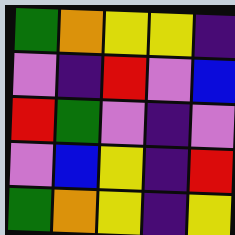[["green", "orange", "yellow", "yellow", "indigo"], ["violet", "indigo", "red", "violet", "blue"], ["red", "green", "violet", "indigo", "violet"], ["violet", "blue", "yellow", "indigo", "red"], ["green", "orange", "yellow", "indigo", "yellow"]]